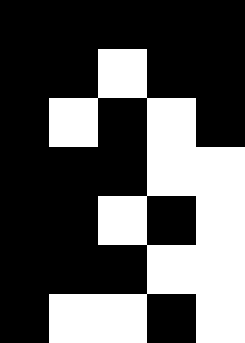[["black", "black", "black", "black", "black"], ["black", "black", "white", "black", "black"], ["black", "white", "black", "white", "black"], ["black", "black", "black", "white", "white"], ["black", "black", "white", "black", "white"], ["black", "black", "black", "white", "white"], ["black", "white", "white", "black", "white"]]